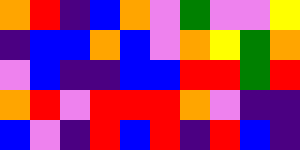[["orange", "red", "indigo", "blue", "orange", "violet", "green", "violet", "violet", "yellow"], ["indigo", "blue", "blue", "orange", "blue", "violet", "orange", "yellow", "green", "orange"], ["violet", "blue", "indigo", "indigo", "blue", "blue", "red", "red", "green", "red"], ["orange", "red", "violet", "red", "red", "red", "orange", "violet", "indigo", "indigo"], ["blue", "violet", "indigo", "red", "blue", "red", "indigo", "red", "blue", "indigo"]]